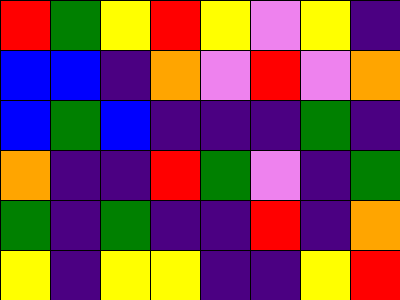[["red", "green", "yellow", "red", "yellow", "violet", "yellow", "indigo"], ["blue", "blue", "indigo", "orange", "violet", "red", "violet", "orange"], ["blue", "green", "blue", "indigo", "indigo", "indigo", "green", "indigo"], ["orange", "indigo", "indigo", "red", "green", "violet", "indigo", "green"], ["green", "indigo", "green", "indigo", "indigo", "red", "indigo", "orange"], ["yellow", "indigo", "yellow", "yellow", "indigo", "indigo", "yellow", "red"]]